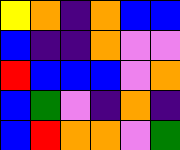[["yellow", "orange", "indigo", "orange", "blue", "blue"], ["blue", "indigo", "indigo", "orange", "violet", "violet"], ["red", "blue", "blue", "blue", "violet", "orange"], ["blue", "green", "violet", "indigo", "orange", "indigo"], ["blue", "red", "orange", "orange", "violet", "green"]]